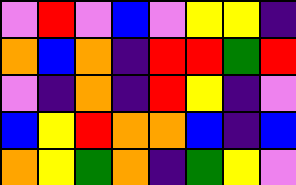[["violet", "red", "violet", "blue", "violet", "yellow", "yellow", "indigo"], ["orange", "blue", "orange", "indigo", "red", "red", "green", "red"], ["violet", "indigo", "orange", "indigo", "red", "yellow", "indigo", "violet"], ["blue", "yellow", "red", "orange", "orange", "blue", "indigo", "blue"], ["orange", "yellow", "green", "orange", "indigo", "green", "yellow", "violet"]]